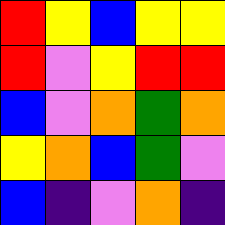[["red", "yellow", "blue", "yellow", "yellow"], ["red", "violet", "yellow", "red", "red"], ["blue", "violet", "orange", "green", "orange"], ["yellow", "orange", "blue", "green", "violet"], ["blue", "indigo", "violet", "orange", "indigo"]]